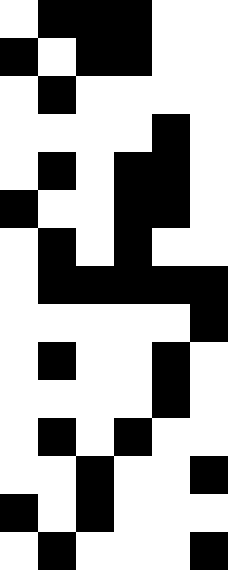[["white", "black", "black", "black", "white", "white"], ["black", "white", "black", "black", "white", "white"], ["white", "black", "white", "white", "white", "white"], ["white", "white", "white", "white", "black", "white"], ["white", "black", "white", "black", "black", "white"], ["black", "white", "white", "black", "black", "white"], ["white", "black", "white", "black", "white", "white"], ["white", "black", "black", "black", "black", "black"], ["white", "white", "white", "white", "white", "black"], ["white", "black", "white", "white", "black", "white"], ["white", "white", "white", "white", "black", "white"], ["white", "black", "white", "black", "white", "white"], ["white", "white", "black", "white", "white", "black"], ["black", "white", "black", "white", "white", "white"], ["white", "black", "white", "white", "white", "black"]]